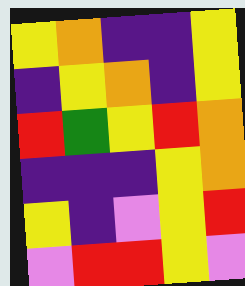[["yellow", "orange", "indigo", "indigo", "yellow"], ["indigo", "yellow", "orange", "indigo", "yellow"], ["red", "green", "yellow", "red", "orange"], ["indigo", "indigo", "indigo", "yellow", "orange"], ["yellow", "indigo", "violet", "yellow", "red"], ["violet", "red", "red", "yellow", "violet"]]